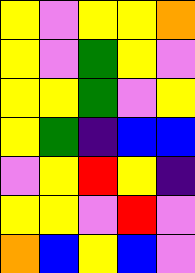[["yellow", "violet", "yellow", "yellow", "orange"], ["yellow", "violet", "green", "yellow", "violet"], ["yellow", "yellow", "green", "violet", "yellow"], ["yellow", "green", "indigo", "blue", "blue"], ["violet", "yellow", "red", "yellow", "indigo"], ["yellow", "yellow", "violet", "red", "violet"], ["orange", "blue", "yellow", "blue", "violet"]]